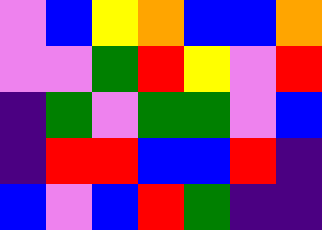[["violet", "blue", "yellow", "orange", "blue", "blue", "orange"], ["violet", "violet", "green", "red", "yellow", "violet", "red"], ["indigo", "green", "violet", "green", "green", "violet", "blue"], ["indigo", "red", "red", "blue", "blue", "red", "indigo"], ["blue", "violet", "blue", "red", "green", "indigo", "indigo"]]